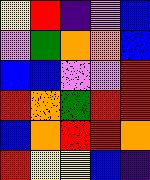[["yellow", "red", "indigo", "violet", "blue"], ["violet", "green", "orange", "orange", "blue"], ["blue", "blue", "violet", "violet", "red"], ["red", "orange", "green", "red", "red"], ["blue", "orange", "red", "red", "orange"], ["red", "yellow", "yellow", "blue", "indigo"]]